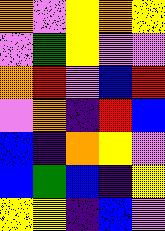[["orange", "violet", "yellow", "orange", "yellow"], ["violet", "green", "yellow", "violet", "violet"], ["orange", "red", "violet", "blue", "red"], ["violet", "orange", "indigo", "red", "blue"], ["blue", "indigo", "orange", "yellow", "violet"], ["blue", "green", "blue", "indigo", "yellow"], ["yellow", "yellow", "indigo", "blue", "violet"]]